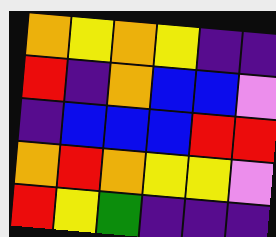[["orange", "yellow", "orange", "yellow", "indigo", "indigo"], ["red", "indigo", "orange", "blue", "blue", "violet"], ["indigo", "blue", "blue", "blue", "red", "red"], ["orange", "red", "orange", "yellow", "yellow", "violet"], ["red", "yellow", "green", "indigo", "indigo", "indigo"]]